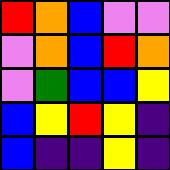[["red", "orange", "blue", "violet", "violet"], ["violet", "orange", "blue", "red", "orange"], ["violet", "green", "blue", "blue", "yellow"], ["blue", "yellow", "red", "yellow", "indigo"], ["blue", "indigo", "indigo", "yellow", "indigo"]]